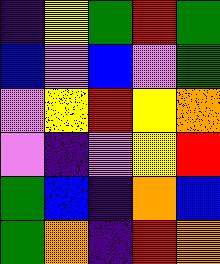[["indigo", "yellow", "green", "red", "green"], ["blue", "violet", "blue", "violet", "green"], ["violet", "yellow", "red", "yellow", "orange"], ["violet", "indigo", "violet", "yellow", "red"], ["green", "blue", "indigo", "orange", "blue"], ["green", "orange", "indigo", "red", "orange"]]